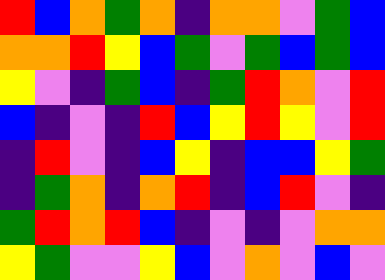[["red", "blue", "orange", "green", "orange", "indigo", "orange", "orange", "violet", "green", "blue"], ["orange", "orange", "red", "yellow", "blue", "green", "violet", "green", "blue", "green", "blue"], ["yellow", "violet", "indigo", "green", "blue", "indigo", "green", "red", "orange", "violet", "red"], ["blue", "indigo", "violet", "indigo", "red", "blue", "yellow", "red", "yellow", "violet", "red"], ["indigo", "red", "violet", "indigo", "blue", "yellow", "indigo", "blue", "blue", "yellow", "green"], ["indigo", "green", "orange", "indigo", "orange", "red", "indigo", "blue", "red", "violet", "indigo"], ["green", "red", "orange", "red", "blue", "indigo", "violet", "indigo", "violet", "orange", "orange"], ["yellow", "green", "violet", "violet", "yellow", "blue", "violet", "orange", "violet", "blue", "violet"]]